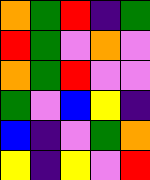[["orange", "green", "red", "indigo", "green"], ["red", "green", "violet", "orange", "violet"], ["orange", "green", "red", "violet", "violet"], ["green", "violet", "blue", "yellow", "indigo"], ["blue", "indigo", "violet", "green", "orange"], ["yellow", "indigo", "yellow", "violet", "red"]]